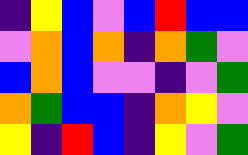[["indigo", "yellow", "blue", "violet", "blue", "red", "blue", "blue"], ["violet", "orange", "blue", "orange", "indigo", "orange", "green", "violet"], ["blue", "orange", "blue", "violet", "violet", "indigo", "violet", "green"], ["orange", "green", "blue", "blue", "indigo", "orange", "yellow", "violet"], ["yellow", "indigo", "red", "blue", "indigo", "yellow", "violet", "green"]]